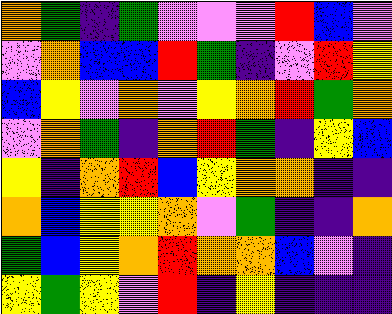[["orange", "green", "indigo", "green", "violet", "violet", "violet", "red", "blue", "violet"], ["violet", "orange", "blue", "blue", "red", "green", "indigo", "violet", "red", "yellow"], ["blue", "yellow", "violet", "orange", "violet", "yellow", "orange", "red", "green", "orange"], ["violet", "orange", "green", "indigo", "orange", "red", "green", "indigo", "yellow", "blue"], ["yellow", "indigo", "orange", "red", "blue", "yellow", "orange", "orange", "indigo", "indigo"], ["orange", "blue", "yellow", "yellow", "orange", "violet", "green", "indigo", "indigo", "orange"], ["green", "blue", "yellow", "orange", "red", "orange", "orange", "blue", "violet", "indigo"], ["yellow", "green", "yellow", "violet", "red", "indigo", "yellow", "indigo", "indigo", "indigo"]]